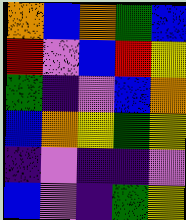[["orange", "blue", "orange", "green", "blue"], ["red", "violet", "blue", "red", "yellow"], ["green", "indigo", "violet", "blue", "orange"], ["blue", "orange", "yellow", "green", "yellow"], ["indigo", "violet", "indigo", "indigo", "violet"], ["blue", "violet", "indigo", "green", "yellow"]]